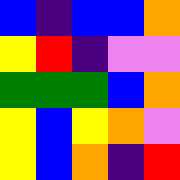[["blue", "indigo", "blue", "blue", "orange"], ["yellow", "red", "indigo", "violet", "violet"], ["green", "green", "green", "blue", "orange"], ["yellow", "blue", "yellow", "orange", "violet"], ["yellow", "blue", "orange", "indigo", "red"]]